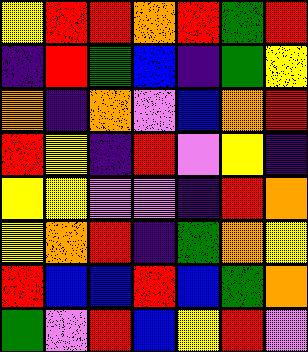[["yellow", "red", "red", "orange", "red", "green", "red"], ["indigo", "red", "green", "blue", "indigo", "green", "yellow"], ["orange", "indigo", "orange", "violet", "blue", "orange", "red"], ["red", "yellow", "indigo", "red", "violet", "yellow", "indigo"], ["yellow", "yellow", "violet", "violet", "indigo", "red", "orange"], ["yellow", "orange", "red", "indigo", "green", "orange", "yellow"], ["red", "blue", "blue", "red", "blue", "green", "orange"], ["green", "violet", "red", "blue", "yellow", "red", "violet"]]